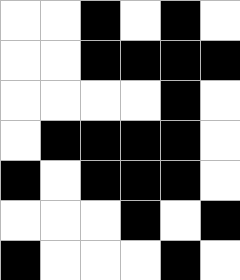[["white", "white", "black", "white", "black", "white"], ["white", "white", "black", "black", "black", "black"], ["white", "white", "white", "white", "black", "white"], ["white", "black", "black", "black", "black", "white"], ["black", "white", "black", "black", "black", "white"], ["white", "white", "white", "black", "white", "black"], ["black", "white", "white", "white", "black", "white"]]